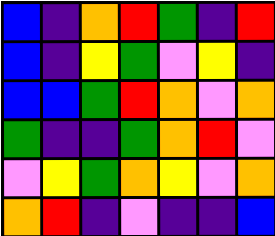[["blue", "indigo", "orange", "red", "green", "indigo", "red"], ["blue", "indigo", "yellow", "green", "violet", "yellow", "indigo"], ["blue", "blue", "green", "red", "orange", "violet", "orange"], ["green", "indigo", "indigo", "green", "orange", "red", "violet"], ["violet", "yellow", "green", "orange", "yellow", "violet", "orange"], ["orange", "red", "indigo", "violet", "indigo", "indigo", "blue"]]